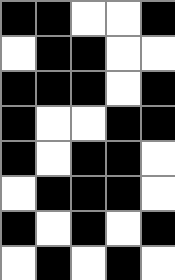[["black", "black", "white", "white", "black"], ["white", "black", "black", "white", "white"], ["black", "black", "black", "white", "black"], ["black", "white", "white", "black", "black"], ["black", "white", "black", "black", "white"], ["white", "black", "black", "black", "white"], ["black", "white", "black", "white", "black"], ["white", "black", "white", "black", "white"]]